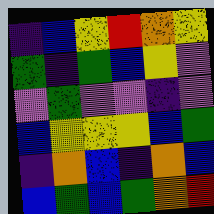[["indigo", "blue", "yellow", "red", "orange", "yellow"], ["green", "indigo", "green", "blue", "yellow", "violet"], ["violet", "green", "violet", "violet", "indigo", "violet"], ["blue", "yellow", "yellow", "yellow", "blue", "green"], ["indigo", "orange", "blue", "indigo", "orange", "blue"], ["blue", "green", "blue", "green", "orange", "red"]]